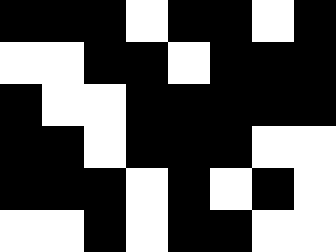[["black", "black", "black", "white", "black", "black", "white", "black"], ["white", "white", "black", "black", "white", "black", "black", "black"], ["black", "white", "white", "black", "black", "black", "black", "black"], ["black", "black", "white", "black", "black", "black", "white", "white"], ["black", "black", "black", "white", "black", "white", "black", "white"], ["white", "white", "black", "white", "black", "black", "white", "white"]]